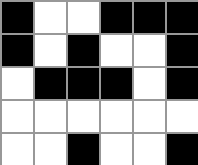[["black", "white", "white", "black", "black", "black"], ["black", "white", "black", "white", "white", "black"], ["white", "black", "black", "black", "white", "black"], ["white", "white", "white", "white", "white", "white"], ["white", "white", "black", "white", "white", "black"]]